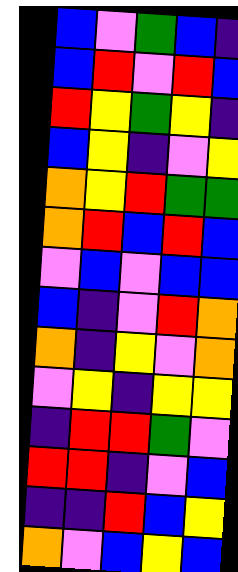[["blue", "violet", "green", "blue", "indigo"], ["blue", "red", "violet", "red", "blue"], ["red", "yellow", "green", "yellow", "indigo"], ["blue", "yellow", "indigo", "violet", "yellow"], ["orange", "yellow", "red", "green", "green"], ["orange", "red", "blue", "red", "blue"], ["violet", "blue", "violet", "blue", "blue"], ["blue", "indigo", "violet", "red", "orange"], ["orange", "indigo", "yellow", "violet", "orange"], ["violet", "yellow", "indigo", "yellow", "yellow"], ["indigo", "red", "red", "green", "violet"], ["red", "red", "indigo", "violet", "blue"], ["indigo", "indigo", "red", "blue", "yellow"], ["orange", "violet", "blue", "yellow", "blue"]]